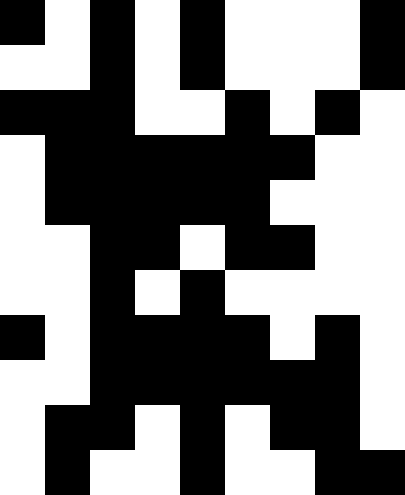[["black", "white", "black", "white", "black", "white", "white", "white", "black"], ["white", "white", "black", "white", "black", "white", "white", "white", "black"], ["black", "black", "black", "white", "white", "black", "white", "black", "white"], ["white", "black", "black", "black", "black", "black", "black", "white", "white"], ["white", "black", "black", "black", "black", "black", "white", "white", "white"], ["white", "white", "black", "black", "white", "black", "black", "white", "white"], ["white", "white", "black", "white", "black", "white", "white", "white", "white"], ["black", "white", "black", "black", "black", "black", "white", "black", "white"], ["white", "white", "black", "black", "black", "black", "black", "black", "white"], ["white", "black", "black", "white", "black", "white", "black", "black", "white"], ["white", "black", "white", "white", "black", "white", "white", "black", "black"]]